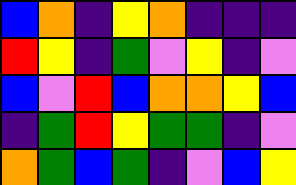[["blue", "orange", "indigo", "yellow", "orange", "indigo", "indigo", "indigo"], ["red", "yellow", "indigo", "green", "violet", "yellow", "indigo", "violet"], ["blue", "violet", "red", "blue", "orange", "orange", "yellow", "blue"], ["indigo", "green", "red", "yellow", "green", "green", "indigo", "violet"], ["orange", "green", "blue", "green", "indigo", "violet", "blue", "yellow"]]